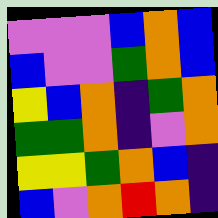[["violet", "violet", "violet", "blue", "orange", "blue"], ["blue", "violet", "violet", "green", "orange", "blue"], ["yellow", "blue", "orange", "indigo", "green", "orange"], ["green", "green", "orange", "indigo", "violet", "orange"], ["yellow", "yellow", "green", "orange", "blue", "indigo"], ["blue", "violet", "orange", "red", "orange", "indigo"]]